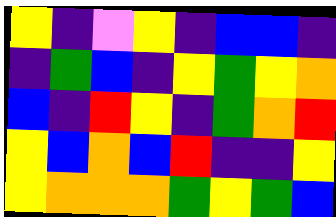[["yellow", "indigo", "violet", "yellow", "indigo", "blue", "blue", "indigo"], ["indigo", "green", "blue", "indigo", "yellow", "green", "yellow", "orange"], ["blue", "indigo", "red", "yellow", "indigo", "green", "orange", "red"], ["yellow", "blue", "orange", "blue", "red", "indigo", "indigo", "yellow"], ["yellow", "orange", "orange", "orange", "green", "yellow", "green", "blue"]]